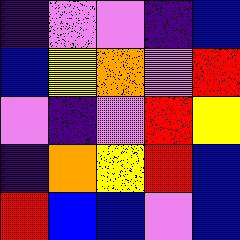[["indigo", "violet", "violet", "indigo", "blue"], ["blue", "yellow", "orange", "violet", "red"], ["violet", "indigo", "violet", "red", "yellow"], ["indigo", "orange", "yellow", "red", "blue"], ["red", "blue", "blue", "violet", "blue"]]